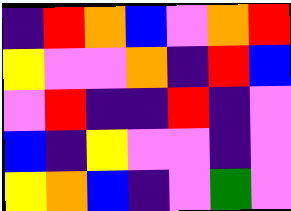[["indigo", "red", "orange", "blue", "violet", "orange", "red"], ["yellow", "violet", "violet", "orange", "indigo", "red", "blue"], ["violet", "red", "indigo", "indigo", "red", "indigo", "violet"], ["blue", "indigo", "yellow", "violet", "violet", "indigo", "violet"], ["yellow", "orange", "blue", "indigo", "violet", "green", "violet"]]